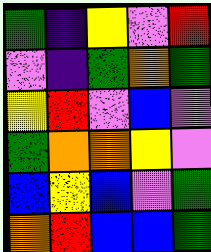[["green", "indigo", "yellow", "violet", "red"], ["violet", "indigo", "green", "orange", "green"], ["yellow", "red", "violet", "blue", "violet"], ["green", "orange", "orange", "yellow", "violet"], ["blue", "yellow", "blue", "violet", "green"], ["orange", "red", "blue", "blue", "green"]]